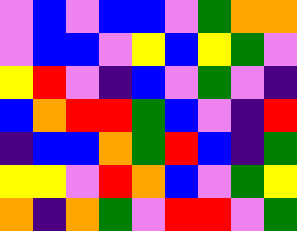[["violet", "blue", "violet", "blue", "blue", "violet", "green", "orange", "orange"], ["violet", "blue", "blue", "violet", "yellow", "blue", "yellow", "green", "violet"], ["yellow", "red", "violet", "indigo", "blue", "violet", "green", "violet", "indigo"], ["blue", "orange", "red", "red", "green", "blue", "violet", "indigo", "red"], ["indigo", "blue", "blue", "orange", "green", "red", "blue", "indigo", "green"], ["yellow", "yellow", "violet", "red", "orange", "blue", "violet", "green", "yellow"], ["orange", "indigo", "orange", "green", "violet", "red", "red", "violet", "green"]]